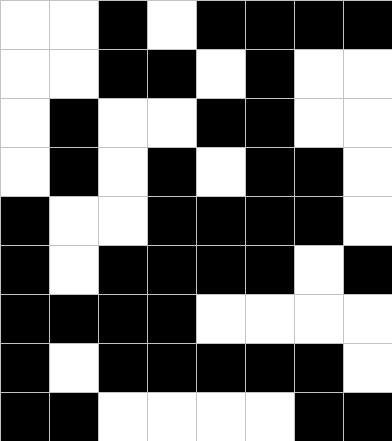[["white", "white", "black", "white", "black", "black", "black", "black"], ["white", "white", "black", "black", "white", "black", "white", "white"], ["white", "black", "white", "white", "black", "black", "white", "white"], ["white", "black", "white", "black", "white", "black", "black", "white"], ["black", "white", "white", "black", "black", "black", "black", "white"], ["black", "white", "black", "black", "black", "black", "white", "black"], ["black", "black", "black", "black", "white", "white", "white", "white"], ["black", "white", "black", "black", "black", "black", "black", "white"], ["black", "black", "white", "white", "white", "white", "black", "black"]]